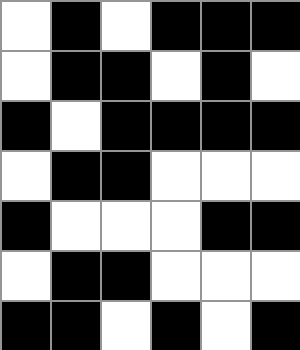[["white", "black", "white", "black", "black", "black"], ["white", "black", "black", "white", "black", "white"], ["black", "white", "black", "black", "black", "black"], ["white", "black", "black", "white", "white", "white"], ["black", "white", "white", "white", "black", "black"], ["white", "black", "black", "white", "white", "white"], ["black", "black", "white", "black", "white", "black"]]